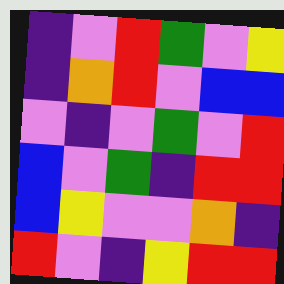[["indigo", "violet", "red", "green", "violet", "yellow"], ["indigo", "orange", "red", "violet", "blue", "blue"], ["violet", "indigo", "violet", "green", "violet", "red"], ["blue", "violet", "green", "indigo", "red", "red"], ["blue", "yellow", "violet", "violet", "orange", "indigo"], ["red", "violet", "indigo", "yellow", "red", "red"]]